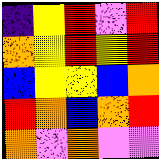[["indigo", "yellow", "red", "violet", "red"], ["orange", "yellow", "red", "yellow", "red"], ["blue", "yellow", "yellow", "blue", "orange"], ["red", "orange", "blue", "orange", "red"], ["orange", "violet", "orange", "violet", "violet"]]